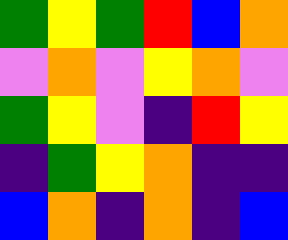[["green", "yellow", "green", "red", "blue", "orange"], ["violet", "orange", "violet", "yellow", "orange", "violet"], ["green", "yellow", "violet", "indigo", "red", "yellow"], ["indigo", "green", "yellow", "orange", "indigo", "indigo"], ["blue", "orange", "indigo", "orange", "indigo", "blue"]]